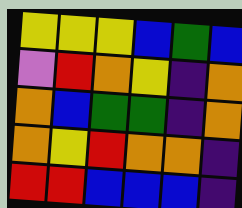[["yellow", "yellow", "yellow", "blue", "green", "blue"], ["violet", "red", "orange", "yellow", "indigo", "orange"], ["orange", "blue", "green", "green", "indigo", "orange"], ["orange", "yellow", "red", "orange", "orange", "indigo"], ["red", "red", "blue", "blue", "blue", "indigo"]]